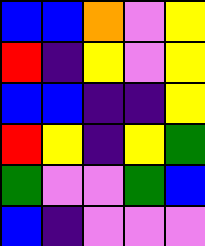[["blue", "blue", "orange", "violet", "yellow"], ["red", "indigo", "yellow", "violet", "yellow"], ["blue", "blue", "indigo", "indigo", "yellow"], ["red", "yellow", "indigo", "yellow", "green"], ["green", "violet", "violet", "green", "blue"], ["blue", "indigo", "violet", "violet", "violet"]]